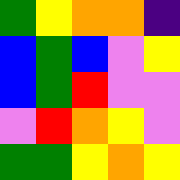[["green", "yellow", "orange", "orange", "indigo"], ["blue", "green", "blue", "violet", "yellow"], ["blue", "green", "red", "violet", "violet"], ["violet", "red", "orange", "yellow", "violet"], ["green", "green", "yellow", "orange", "yellow"]]